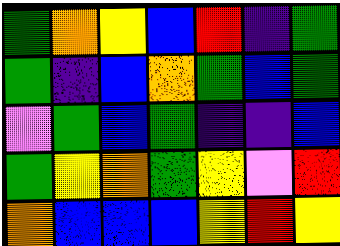[["green", "orange", "yellow", "blue", "red", "indigo", "green"], ["green", "indigo", "blue", "orange", "green", "blue", "green"], ["violet", "green", "blue", "green", "indigo", "indigo", "blue"], ["green", "yellow", "orange", "green", "yellow", "violet", "red"], ["orange", "blue", "blue", "blue", "yellow", "red", "yellow"]]